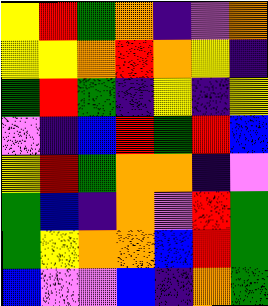[["yellow", "red", "green", "orange", "indigo", "violet", "orange"], ["yellow", "yellow", "orange", "red", "orange", "yellow", "indigo"], ["green", "red", "green", "indigo", "yellow", "indigo", "yellow"], ["violet", "indigo", "blue", "red", "green", "red", "blue"], ["yellow", "red", "green", "orange", "orange", "indigo", "violet"], ["green", "blue", "indigo", "orange", "violet", "red", "green"], ["green", "yellow", "orange", "orange", "blue", "red", "green"], ["blue", "violet", "violet", "blue", "indigo", "orange", "green"]]